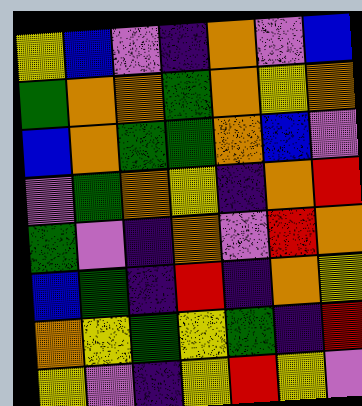[["yellow", "blue", "violet", "indigo", "orange", "violet", "blue"], ["green", "orange", "orange", "green", "orange", "yellow", "orange"], ["blue", "orange", "green", "green", "orange", "blue", "violet"], ["violet", "green", "orange", "yellow", "indigo", "orange", "red"], ["green", "violet", "indigo", "orange", "violet", "red", "orange"], ["blue", "green", "indigo", "red", "indigo", "orange", "yellow"], ["orange", "yellow", "green", "yellow", "green", "indigo", "red"], ["yellow", "violet", "indigo", "yellow", "red", "yellow", "violet"]]